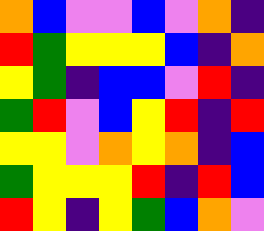[["orange", "blue", "violet", "violet", "blue", "violet", "orange", "indigo"], ["red", "green", "yellow", "yellow", "yellow", "blue", "indigo", "orange"], ["yellow", "green", "indigo", "blue", "blue", "violet", "red", "indigo"], ["green", "red", "violet", "blue", "yellow", "red", "indigo", "red"], ["yellow", "yellow", "violet", "orange", "yellow", "orange", "indigo", "blue"], ["green", "yellow", "yellow", "yellow", "red", "indigo", "red", "blue"], ["red", "yellow", "indigo", "yellow", "green", "blue", "orange", "violet"]]